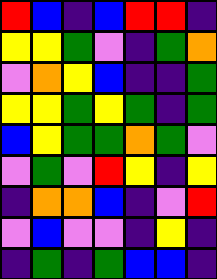[["red", "blue", "indigo", "blue", "red", "red", "indigo"], ["yellow", "yellow", "green", "violet", "indigo", "green", "orange"], ["violet", "orange", "yellow", "blue", "indigo", "indigo", "green"], ["yellow", "yellow", "green", "yellow", "green", "indigo", "green"], ["blue", "yellow", "green", "green", "orange", "green", "violet"], ["violet", "green", "violet", "red", "yellow", "indigo", "yellow"], ["indigo", "orange", "orange", "blue", "indigo", "violet", "red"], ["violet", "blue", "violet", "violet", "indigo", "yellow", "indigo"], ["indigo", "green", "indigo", "green", "blue", "blue", "indigo"]]